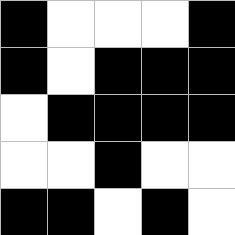[["black", "white", "white", "white", "black"], ["black", "white", "black", "black", "black"], ["white", "black", "black", "black", "black"], ["white", "white", "black", "white", "white"], ["black", "black", "white", "black", "white"]]